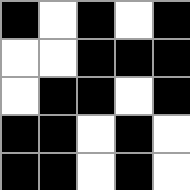[["black", "white", "black", "white", "black"], ["white", "white", "black", "black", "black"], ["white", "black", "black", "white", "black"], ["black", "black", "white", "black", "white"], ["black", "black", "white", "black", "white"]]